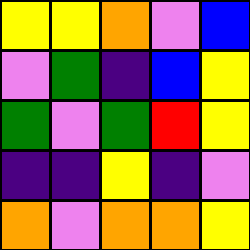[["yellow", "yellow", "orange", "violet", "blue"], ["violet", "green", "indigo", "blue", "yellow"], ["green", "violet", "green", "red", "yellow"], ["indigo", "indigo", "yellow", "indigo", "violet"], ["orange", "violet", "orange", "orange", "yellow"]]